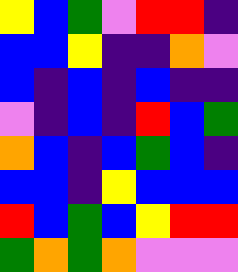[["yellow", "blue", "green", "violet", "red", "red", "indigo"], ["blue", "blue", "yellow", "indigo", "indigo", "orange", "violet"], ["blue", "indigo", "blue", "indigo", "blue", "indigo", "indigo"], ["violet", "indigo", "blue", "indigo", "red", "blue", "green"], ["orange", "blue", "indigo", "blue", "green", "blue", "indigo"], ["blue", "blue", "indigo", "yellow", "blue", "blue", "blue"], ["red", "blue", "green", "blue", "yellow", "red", "red"], ["green", "orange", "green", "orange", "violet", "violet", "violet"]]